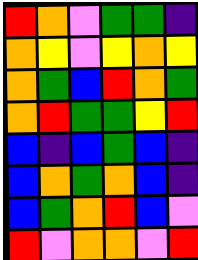[["red", "orange", "violet", "green", "green", "indigo"], ["orange", "yellow", "violet", "yellow", "orange", "yellow"], ["orange", "green", "blue", "red", "orange", "green"], ["orange", "red", "green", "green", "yellow", "red"], ["blue", "indigo", "blue", "green", "blue", "indigo"], ["blue", "orange", "green", "orange", "blue", "indigo"], ["blue", "green", "orange", "red", "blue", "violet"], ["red", "violet", "orange", "orange", "violet", "red"]]